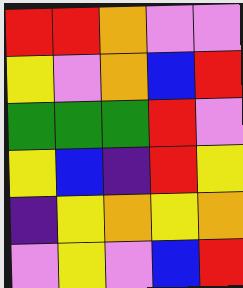[["red", "red", "orange", "violet", "violet"], ["yellow", "violet", "orange", "blue", "red"], ["green", "green", "green", "red", "violet"], ["yellow", "blue", "indigo", "red", "yellow"], ["indigo", "yellow", "orange", "yellow", "orange"], ["violet", "yellow", "violet", "blue", "red"]]